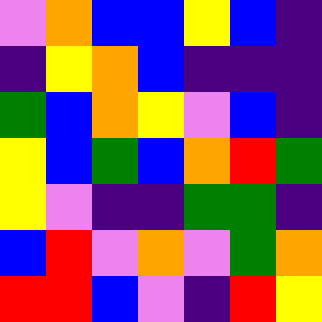[["violet", "orange", "blue", "blue", "yellow", "blue", "indigo"], ["indigo", "yellow", "orange", "blue", "indigo", "indigo", "indigo"], ["green", "blue", "orange", "yellow", "violet", "blue", "indigo"], ["yellow", "blue", "green", "blue", "orange", "red", "green"], ["yellow", "violet", "indigo", "indigo", "green", "green", "indigo"], ["blue", "red", "violet", "orange", "violet", "green", "orange"], ["red", "red", "blue", "violet", "indigo", "red", "yellow"]]